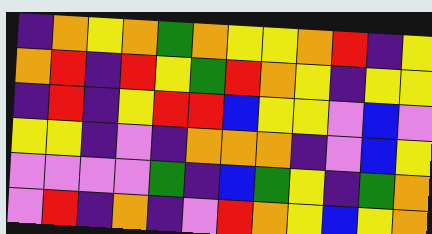[["indigo", "orange", "yellow", "orange", "green", "orange", "yellow", "yellow", "orange", "red", "indigo", "yellow"], ["orange", "red", "indigo", "red", "yellow", "green", "red", "orange", "yellow", "indigo", "yellow", "yellow"], ["indigo", "red", "indigo", "yellow", "red", "red", "blue", "yellow", "yellow", "violet", "blue", "violet"], ["yellow", "yellow", "indigo", "violet", "indigo", "orange", "orange", "orange", "indigo", "violet", "blue", "yellow"], ["violet", "violet", "violet", "violet", "green", "indigo", "blue", "green", "yellow", "indigo", "green", "orange"], ["violet", "red", "indigo", "orange", "indigo", "violet", "red", "orange", "yellow", "blue", "yellow", "orange"]]